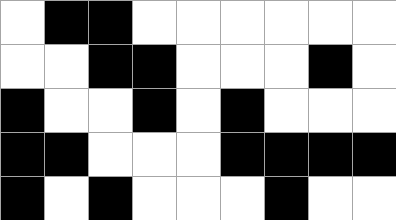[["white", "black", "black", "white", "white", "white", "white", "white", "white"], ["white", "white", "black", "black", "white", "white", "white", "black", "white"], ["black", "white", "white", "black", "white", "black", "white", "white", "white"], ["black", "black", "white", "white", "white", "black", "black", "black", "black"], ["black", "white", "black", "white", "white", "white", "black", "white", "white"]]